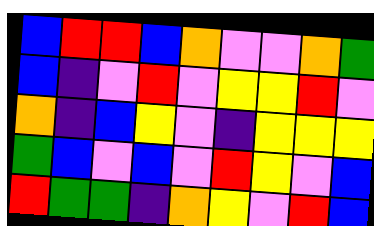[["blue", "red", "red", "blue", "orange", "violet", "violet", "orange", "green"], ["blue", "indigo", "violet", "red", "violet", "yellow", "yellow", "red", "violet"], ["orange", "indigo", "blue", "yellow", "violet", "indigo", "yellow", "yellow", "yellow"], ["green", "blue", "violet", "blue", "violet", "red", "yellow", "violet", "blue"], ["red", "green", "green", "indigo", "orange", "yellow", "violet", "red", "blue"]]